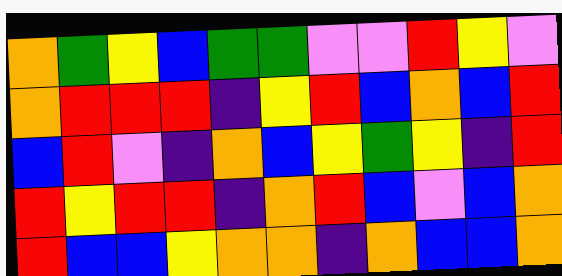[["orange", "green", "yellow", "blue", "green", "green", "violet", "violet", "red", "yellow", "violet"], ["orange", "red", "red", "red", "indigo", "yellow", "red", "blue", "orange", "blue", "red"], ["blue", "red", "violet", "indigo", "orange", "blue", "yellow", "green", "yellow", "indigo", "red"], ["red", "yellow", "red", "red", "indigo", "orange", "red", "blue", "violet", "blue", "orange"], ["red", "blue", "blue", "yellow", "orange", "orange", "indigo", "orange", "blue", "blue", "orange"]]